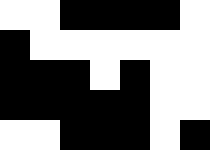[["white", "white", "black", "black", "black", "black", "white"], ["black", "white", "white", "white", "white", "white", "white"], ["black", "black", "black", "white", "black", "white", "white"], ["black", "black", "black", "black", "black", "white", "white"], ["white", "white", "black", "black", "black", "white", "black"]]